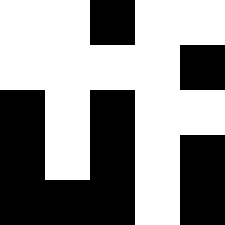[["white", "white", "black", "white", "white"], ["white", "white", "white", "white", "black"], ["black", "white", "black", "white", "white"], ["black", "white", "black", "white", "black"], ["black", "black", "black", "white", "black"]]